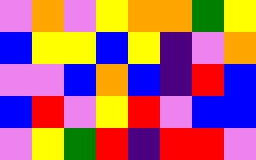[["violet", "orange", "violet", "yellow", "orange", "orange", "green", "yellow"], ["blue", "yellow", "yellow", "blue", "yellow", "indigo", "violet", "orange"], ["violet", "violet", "blue", "orange", "blue", "indigo", "red", "blue"], ["blue", "red", "violet", "yellow", "red", "violet", "blue", "blue"], ["violet", "yellow", "green", "red", "indigo", "red", "red", "violet"]]